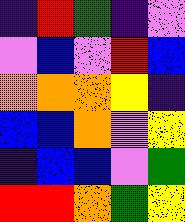[["indigo", "red", "green", "indigo", "violet"], ["violet", "blue", "violet", "red", "blue"], ["orange", "orange", "orange", "yellow", "indigo"], ["blue", "blue", "orange", "violet", "yellow"], ["indigo", "blue", "blue", "violet", "green"], ["red", "red", "orange", "green", "yellow"]]